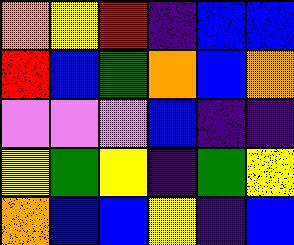[["orange", "yellow", "red", "indigo", "blue", "blue"], ["red", "blue", "green", "orange", "blue", "orange"], ["violet", "violet", "violet", "blue", "indigo", "indigo"], ["yellow", "green", "yellow", "indigo", "green", "yellow"], ["orange", "blue", "blue", "yellow", "indigo", "blue"]]